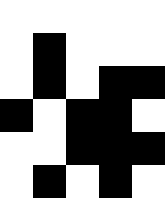[["white", "white", "white", "white", "white"], ["white", "black", "white", "white", "white"], ["white", "black", "white", "black", "black"], ["black", "white", "black", "black", "white"], ["white", "white", "black", "black", "black"], ["white", "black", "white", "black", "white"]]